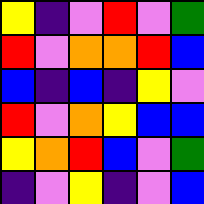[["yellow", "indigo", "violet", "red", "violet", "green"], ["red", "violet", "orange", "orange", "red", "blue"], ["blue", "indigo", "blue", "indigo", "yellow", "violet"], ["red", "violet", "orange", "yellow", "blue", "blue"], ["yellow", "orange", "red", "blue", "violet", "green"], ["indigo", "violet", "yellow", "indigo", "violet", "blue"]]